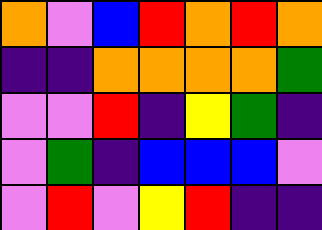[["orange", "violet", "blue", "red", "orange", "red", "orange"], ["indigo", "indigo", "orange", "orange", "orange", "orange", "green"], ["violet", "violet", "red", "indigo", "yellow", "green", "indigo"], ["violet", "green", "indigo", "blue", "blue", "blue", "violet"], ["violet", "red", "violet", "yellow", "red", "indigo", "indigo"]]